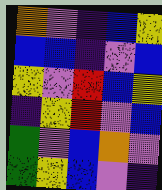[["orange", "violet", "indigo", "blue", "yellow"], ["blue", "blue", "indigo", "violet", "blue"], ["yellow", "violet", "red", "blue", "yellow"], ["indigo", "yellow", "red", "violet", "blue"], ["green", "violet", "blue", "orange", "violet"], ["green", "yellow", "blue", "violet", "indigo"]]